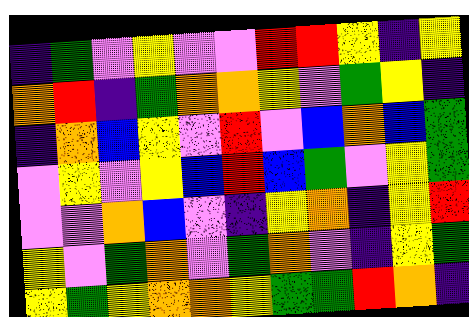[["indigo", "green", "violet", "yellow", "violet", "violet", "red", "red", "yellow", "indigo", "yellow"], ["orange", "red", "indigo", "green", "orange", "orange", "yellow", "violet", "green", "yellow", "indigo"], ["indigo", "orange", "blue", "yellow", "violet", "red", "violet", "blue", "orange", "blue", "green"], ["violet", "yellow", "violet", "yellow", "blue", "red", "blue", "green", "violet", "yellow", "green"], ["violet", "violet", "orange", "blue", "violet", "indigo", "yellow", "orange", "indigo", "yellow", "red"], ["yellow", "violet", "green", "orange", "violet", "green", "orange", "violet", "indigo", "yellow", "green"], ["yellow", "green", "yellow", "orange", "orange", "yellow", "green", "green", "red", "orange", "indigo"]]